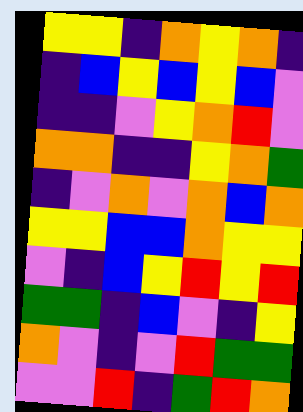[["yellow", "yellow", "indigo", "orange", "yellow", "orange", "indigo"], ["indigo", "blue", "yellow", "blue", "yellow", "blue", "violet"], ["indigo", "indigo", "violet", "yellow", "orange", "red", "violet"], ["orange", "orange", "indigo", "indigo", "yellow", "orange", "green"], ["indigo", "violet", "orange", "violet", "orange", "blue", "orange"], ["yellow", "yellow", "blue", "blue", "orange", "yellow", "yellow"], ["violet", "indigo", "blue", "yellow", "red", "yellow", "red"], ["green", "green", "indigo", "blue", "violet", "indigo", "yellow"], ["orange", "violet", "indigo", "violet", "red", "green", "green"], ["violet", "violet", "red", "indigo", "green", "red", "orange"]]